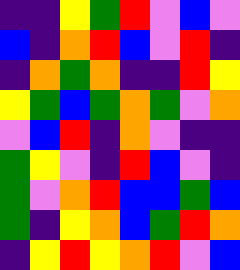[["indigo", "indigo", "yellow", "green", "red", "violet", "blue", "violet"], ["blue", "indigo", "orange", "red", "blue", "violet", "red", "indigo"], ["indigo", "orange", "green", "orange", "indigo", "indigo", "red", "yellow"], ["yellow", "green", "blue", "green", "orange", "green", "violet", "orange"], ["violet", "blue", "red", "indigo", "orange", "violet", "indigo", "indigo"], ["green", "yellow", "violet", "indigo", "red", "blue", "violet", "indigo"], ["green", "violet", "orange", "red", "blue", "blue", "green", "blue"], ["green", "indigo", "yellow", "orange", "blue", "green", "red", "orange"], ["indigo", "yellow", "red", "yellow", "orange", "red", "violet", "blue"]]